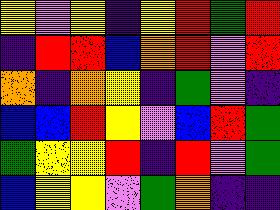[["yellow", "violet", "yellow", "indigo", "yellow", "red", "green", "red"], ["indigo", "red", "red", "blue", "orange", "red", "violet", "red"], ["orange", "indigo", "orange", "yellow", "indigo", "green", "violet", "indigo"], ["blue", "blue", "red", "yellow", "violet", "blue", "red", "green"], ["green", "yellow", "yellow", "red", "indigo", "red", "violet", "green"], ["blue", "yellow", "yellow", "violet", "green", "orange", "indigo", "indigo"]]